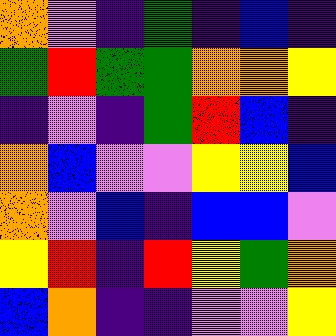[["orange", "violet", "indigo", "green", "indigo", "blue", "indigo"], ["green", "red", "green", "green", "orange", "orange", "yellow"], ["indigo", "violet", "indigo", "green", "red", "blue", "indigo"], ["orange", "blue", "violet", "violet", "yellow", "yellow", "blue"], ["orange", "violet", "blue", "indigo", "blue", "blue", "violet"], ["yellow", "red", "indigo", "red", "yellow", "green", "orange"], ["blue", "orange", "indigo", "indigo", "violet", "violet", "yellow"]]